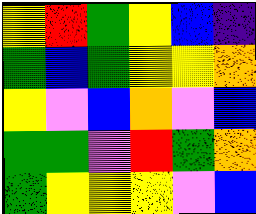[["yellow", "red", "green", "yellow", "blue", "indigo"], ["green", "blue", "green", "yellow", "yellow", "orange"], ["yellow", "violet", "blue", "orange", "violet", "blue"], ["green", "green", "violet", "red", "green", "orange"], ["green", "yellow", "yellow", "yellow", "violet", "blue"]]